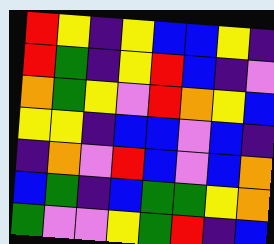[["red", "yellow", "indigo", "yellow", "blue", "blue", "yellow", "indigo"], ["red", "green", "indigo", "yellow", "red", "blue", "indigo", "violet"], ["orange", "green", "yellow", "violet", "red", "orange", "yellow", "blue"], ["yellow", "yellow", "indigo", "blue", "blue", "violet", "blue", "indigo"], ["indigo", "orange", "violet", "red", "blue", "violet", "blue", "orange"], ["blue", "green", "indigo", "blue", "green", "green", "yellow", "orange"], ["green", "violet", "violet", "yellow", "green", "red", "indigo", "blue"]]